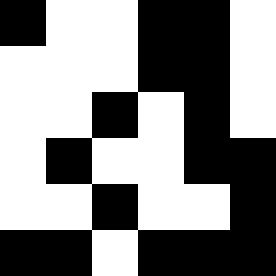[["black", "white", "white", "black", "black", "white"], ["white", "white", "white", "black", "black", "white"], ["white", "white", "black", "white", "black", "white"], ["white", "black", "white", "white", "black", "black"], ["white", "white", "black", "white", "white", "black"], ["black", "black", "white", "black", "black", "black"]]